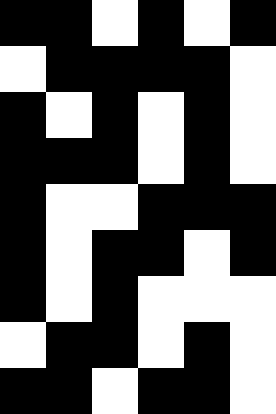[["black", "black", "white", "black", "white", "black"], ["white", "black", "black", "black", "black", "white"], ["black", "white", "black", "white", "black", "white"], ["black", "black", "black", "white", "black", "white"], ["black", "white", "white", "black", "black", "black"], ["black", "white", "black", "black", "white", "black"], ["black", "white", "black", "white", "white", "white"], ["white", "black", "black", "white", "black", "white"], ["black", "black", "white", "black", "black", "white"]]